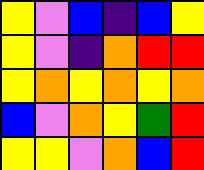[["yellow", "violet", "blue", "indigo", "blue", "yellow"], ["yellow", "violet", "indigo", "orange", "red", "red"], ["yellow", "orange", "yellow", "orange", "yellow", "orange"], ["blue", "violet", "orange", "yellow", "green", "red"], ["yellow", "yellow", "violet", "orange", "blue", "red"]]